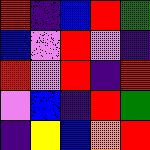[["red", "indigo", "blue", "red", "green"], ["blue", "violet", "red", "violet", "indigo"], ["red", "violet", "red", "indigo", "red"], ["violet", "blue", "indigo", "red", "green"], ["indigo", "yellow", "blue", "orange", "red"]]